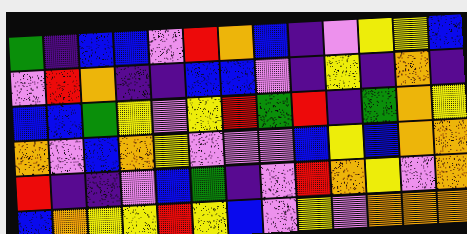[["green", "indigo", "blue", "blue", "violet", "red", "orange", "blue", "indigo", "violet", "yellow", "yellow", "blue"], ["violet", "red", "orange", "indigo", "indigo", "blue", "blue", "violet", "indigo", "yellow", "indigo", "orange", "indigo"], ["blue", "blue", "green", "yellow", "violet", "yellow", "red", "green", "red", "indigo", "green", "orange", "yellow"], ["orange", "violet", "blue", "orange", "yellow", "violet", "violet", "violet", "blue", "yellow", "blue", "orange", "orange"], ["red", "indigo", "indigo", "violet", "blue", "green", "indigo", "violet", "red", "orange", "yellow", "violet", "orange"], ["blue", "orange", "yellow", "yellow", "red", "yellow", "blue", "violet", "yellow", "violet", "orange", "orange", "orange"]]